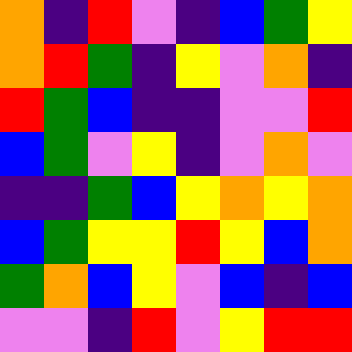[["orange", "indigo", "red", "violet", "indigo", "blue", "green", "yellow"], ["orange", "red", "green", "indigo", "yellow", "violet", "orange", "indigo"], ["red", "green", "blue", "indigo", "indigo", "violet", "violet", "red"], ["blue", "green", "violet", "yellow", "indigo", "violet", "orange", "violet"], ["indigo", "indigo", "green", "blue", "yellow", "orange", "yellow", "orange"], ["blue", "green", "yellow", "yellow", "red", "yellow", "blue", "orange"], ["green", "orange", "blue", "yellow", "violet", "blue", "indigo", "blue"], ["violet", "violet", "indigo", "red", "violet", "yellow", "red", "red"]]